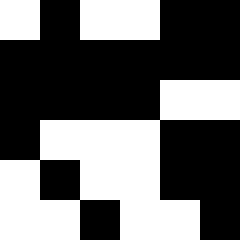[["white", "black", "white", "white", "black", "black"], ["black", "black", "black", "black", "black", "black"], ["black", "black", "black", "black", "white", "white"], ["black", "white", "white", "white", "black", "black"], ["white", "black", "white", "white", "black", "black"], ["white", "white", "black", "white", "white", "black"]]